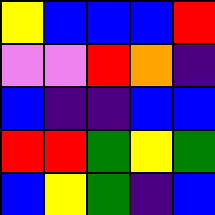[["yellow", "blue", "blue", "blue", "red"], ["violet", "violet", "red", "orange", "indigo"], ["blue", "indigo", "indigo", "blue", "blue"], ["red", "red", "green", "yellow", "green"], ["blue", "yellow", "green", "indigo", "blue"]]